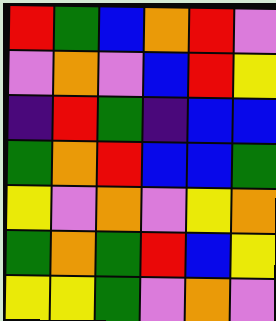[["red", "green", "blue", "orange", "red", "violet"], ["violet", "orange", "violet", "blue", "red", "yellow"], ["indigo", "red", "green", "indigo", "blue", "blue"], ["green", "orange", "red", "blue", "blue", "green"], ["yellow", "violet", "orange", "violet", "yellow", "orange"], ["green", "orange", "green", "red", "blue", "yellow"], ["yellow", "yellow", "green", "violet", "orange", "violet"]]